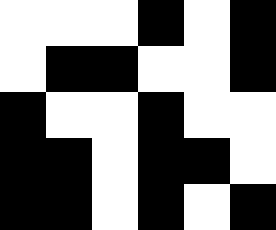[["white", "white", "white", "black", "white", "black"], ["white", "black", "black", "white", "white", "black"], ["black", "white", "white", "black", "white", "white"], ["black", "black", "white", "black", "black", "white"], ["black", "black", "white", "black", "white", "black"]]